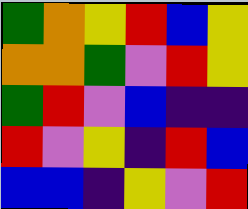[["green", "orange", "yellow", "red", "blue", "yellow"], ["orange", "orange", "green", "violet", "red", "yellow"], ["green", "red", "violet", "blue", "indigo", "indigo"], ["red", "violet", "yellow", "indigo", "red", "blue"], ["blue", "blue", "indigo", "yellow", "violet", "red"]]